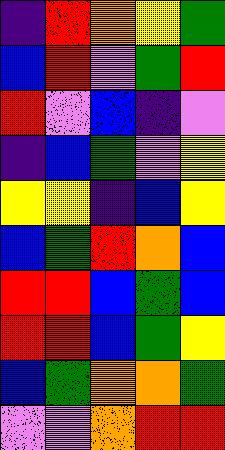[["indigo", "red", "orange", "yellow", "green"], ["blue", "red", "violet", "green", "red"], ["red", "violet", "blue", "indigo", "violet"], ["indigo", "blue", "green", "violet", "yellow"], ["yellow", "yellow", "indigo", "blue", "yellow"], ["blue", "green", "red", "orange", "blue"], ["red", "red", "blue", "green", "blue"], ["red", "red", "blue", "green", "yellow"], ["blue", "green", "orange", "orange", "green"], ["violet", "violet", "orange", "red", "red"]]